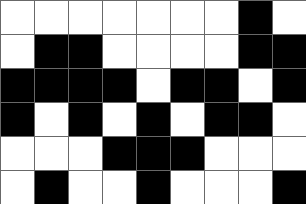[["white", "white", "white", "white", "white", "white", "white", "black", "white"], ["white", "black", "black", "white", "white", "white", "white", "black", "black"], ["black", "black", "black", "black", "white", "black", "black", "white", "black"], ["black", "white", "black", "white", "black", "white", "black", "black", "white"], ["white", "white", "white", "black", "black", "black", "white", "white", "white"], ["white", "black", "white", "white", "black", "white", "white", "white", "black"]]